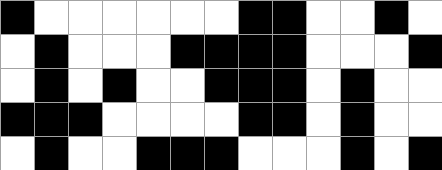[["black", "white", "white", "white", "white", "white", "white", "black", "black", "white", "white", "black", "white"], ["white", "black", "white", "white", "white", "black", "black", "black", "black", "white", "white", "white", "black"], ["white", "black", "white", "black", "white", "white", "black", "black", "black", "white", "black", "white", "white"], ["black", "black", "black", "white", "white", "white", "white", "black", "black", "white", "black", "white", "white"], ["white", "black", "white", "white", "black", "black", "black", "white", "white", "white", "black", "white", "black"]]